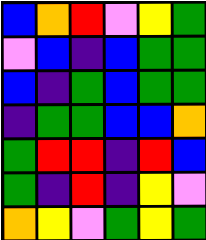[["blue", "orange", "red", "violet", "yellow", "green"], ["violet", "blue", "indigo", "blue", "green", "green"], ["blue", "indigo", "green", "blue", "green", "green"], ["indigo", "green", "green", "blue", "blue", "orange"], ["green", "red", "red", "indigo", "red", "blue"], ["green", "indigo", "red", "indigo", "yellow", "violet"], ["orange", "yellow", "violet", "green", "yellow", "green"]]